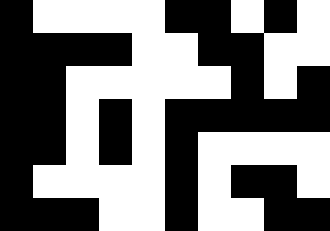[["black", "white", "white", "white", "white", "black", "black", "white", "black", "white"], ["black", "black", "black", "black", "white", "white", "black", "black", "white", "white"], ["black", "black", "white", "white", "white", "white", "white", "black", "white", "black"], ["black", "black", "white", "black", "white", "black", "black", "black", "black", "black"], ["black", "black", "white", "black", "white", "black", "white", "white", "white", "white"], ["black", "white", "white", "white", "white", "black", "white", "black", "black", "white"], ["black", "black", "black", "white", "white", "black", "white", "white", "black", "black"]]